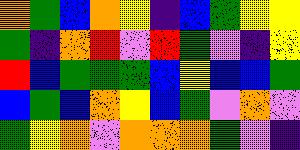[["orange", "green", "blue", "orange", "yellow", "indigo", "blue", "green", "yellow", "yellow"], ["green", "indigo", "orange", "red", "violet", "red", "green", "violet", "indigo", "yellow"], ["red", "blue", "green", "green", "green", "blue", "yellow", "blue", "blue", "green"], ["blue", "green", "blue", "orange", "yellow", "blue", "green", "violet", "orange", "violet"], ["green", "yellow", "orange", "violet", "orange", "orange", "orange", "green", "violet", "indigo"]]